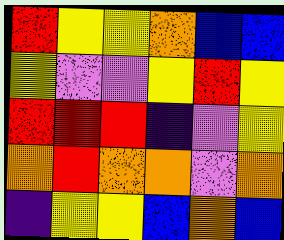[["red", "yellow", "yellow", "orange", "blue", "blue"], ["yellow", "violet", "violet", "yellow", "red", "yellow"], ["red", "red", "red", "indigo", "violet", "yellow"], ["orange", "red", "orange", "orange", "violet", "orange"], ["indigo", "yellow", "yellow", "blue", "orange", "blue"]]